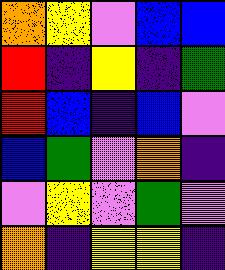[["orange", "yellow", "violet", "blue", "blue"], ["red", "indigo", "yellow", "indigo", "green"], ["red", "blue", "indigo", "blue", "violet"], ["blue", "green", "violet", "orange", "indigo"], ["violet", "yellow", "violet", "green", "violet"], ["orange", "indigo", "yellow", "yellow", "indigo"]]